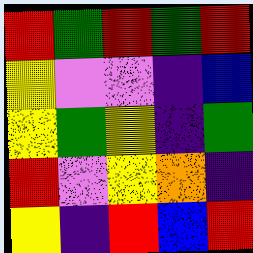[["red", "green", "red", "green", "red"], ["yellow", "violet", "violet", "indigo", "blue"], ["yellow", "green", "yellow", "indigo", "green"], ["red", "violet", "yellow", "orange", "indigo"], ["yellow", "indigo", "red", "blue", "red"]]